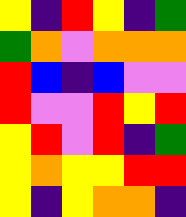[["yellow", "indigo", "red", "yellow", "indigo", "green"], ["green", "orange", "violet", "orange", "orange", "orange"], ["red", "blue", "indigo", "blue", "violet", "violet"], ["red", "violet", "violet", "red", "yellow", "red"], ["yellow", "red", "violet", "red", "indigo", "green"], ["yellow", "orange", "yellow", "yellow", "red", "red"], ["yellow", "indigo", "yellow", "orange", "orange", "indigo"]]